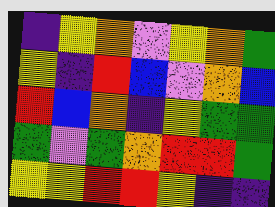[["indigo", "yellow", "orange", "violet", "yellow", "orange", "green"], ["yellow", "indigo", "red", "blue", "violet", "orange", "blue"], ["red", "blue", "orange", "indigo", "yellow", "green", "green"], ["green", "violet", "green", "orange", "red", "red", "green"], ["yellow", "yellow", "red", "red", "yellow", "indigo", "indigo"]]